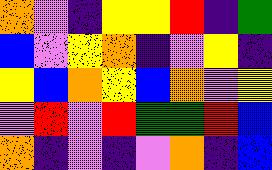[["orange", "violet", "indigo", "yellow", "yellow", "red", "indigo", "green"], ["blue", "violet", "yellow", "orange", "indigo", "violet", "yellow", "indigo"], ["yellow", "blue", "orange", "yellow", "blue", "orange", "violet", "yellow"], ["violet", "red", "violet", "red", "green", "green", "red", "blue"], ["orange", "indigo", "violet", "indigo", "violet", "orange", "indigo", "blue"]]